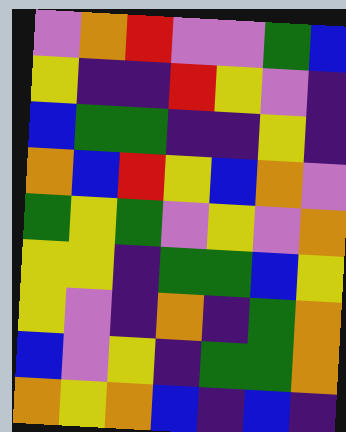[["violet", "orange", "red", "violet", "violet", "green", "blue"], ["yellow", "indigo", "indigo", "red", "yellow", "violet", "indigo"], ["blue", "green", "green", "indigo", "indigo", "yellow", "indigo"], ["orange", "blue", "red", "yellow", "blue", "orange", "violet"], ["green", "yellow", "green", "violet", "yellow", "violet", "orange"], ["yellow", "yellow", "indigo", "green", "green", "blue", "yellow"], ["yellow", "violet", "indigo", "orange", "indigo", "green", "orange"], ["blue", "violet", "yellow", "indigo", "green", "green", "orange"], ["orange", "yellow", "orange", "blue", "indigo", "blue", "indigo"]]